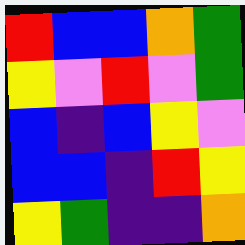[["red", "blue", "blue", "orange", "green"], ["yellow", "violet", "red", "violet", "green"], ["blue", "indigo", "blue", "yellow", "violet"], ["blue", "blue", "indigo", "red", "yellow"], ["yellow", "green", "indigo", "indigo", "orange"]]